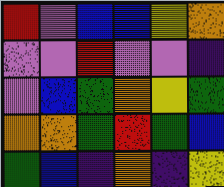[["red", "violet", "blue", "blue", "yellow", "orange"], ["violet", "violet", "red", "violet", "violet", "indigo"], ["violet", "blue", "green", "orange", "yellow", "green"], ["orange", "orange", "green", "red", "green", "blue"], ["green", "blue", "indigo", "orange", "indigo", "yellow"]]